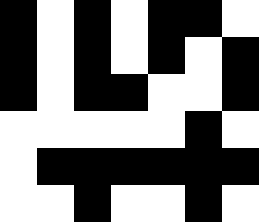[["black", "white", "black", "white", "black", "black", "white"], ["black", "white", "black", "white", "black", "white", "black"], ["black", "white", "black", "black", "white", "white", "black"], ["white", "white", "white", "white", "white", "black", "white"], ["white", "black", "black", "black", "black", "black", "black"], ["white", "white", "black", "white", "white", "black", "white"]]